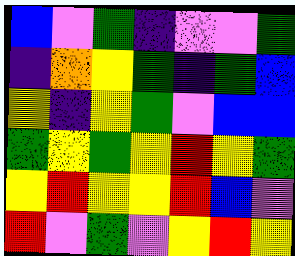[["blue", "violet", "green", "indigo", "violet", "violet", "green"], ["indigo", "orange", "yellow", "green", "indigo", "green", "blue"], ["yellow", "indigo", "yellow", "green", "violet", "blue", "blue"], ["green", "yellow", "green", "yellow", "red", "yellow", "green"], ["yellow", "red", "yellow", "yellow", "red", "blue", "violet"], ["red", "violet", "green", "violet", "yellow", "red", "yellow"]]